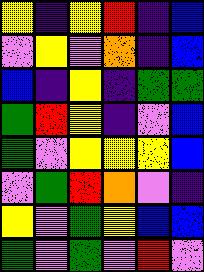[["yellow", "indigo", "yellow", "red", "indigo", "blue"], ["violet", "yellow", "violet", "orange", "indigo", "blue"], ["blue", "indigo", "yellow", "indigo", "green", "green"], ["green", "red", "yellow", "indigo", "violet", "blue"], ["green", "violet", "yellow", "yellow", "yellow", "blue"], ["violet", "green", "red", "orange", "violet", "indigo"], ["yellow", "violet", "green", "yellow", "blue", "blue"], ["green", "violet", "green", "violet", "red", "violet"]]